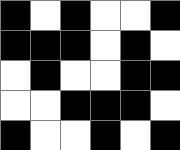[["black", "white", "black", "white", "white", "black"], ["black", "black", "black", "white", "black", "white"], ["white", "black", "white", "white", "black", "black"], ["white", "white", "black", "black", "black", "white"], ["black", "white", "white", "black", "white", "black"]]